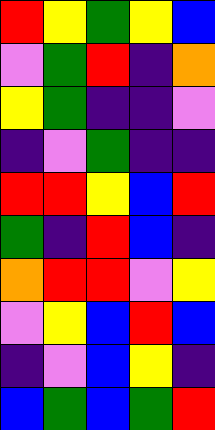[["red", "yellow", "green", "yellow", "blue"], ["violet", "green", "red", "indigo", "orange"], ["yellow", "green", "indigo", "indigo", "violet"], ["indigo", "violet", "green", "indigo", "indigo"], ["red", "red", "yellow", "blue", "red"], ["green", "indigo", "red", "blue", "indigo"], ["orange", "red", "red", "violet", "yellow"], ["violet", "yellow", "blue", "red", "blue"], ["indigo", "violet", "blue", "yellow", "indigo"], ["blue", "green", "blue", "green", "red"]]